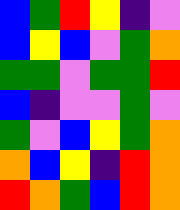[["blue", "green", "red", "yellow", "indigo", "violet"], ["blue", "yellow", "blue", "violet", "green", "orange"], ["green", "green", "violet", "green", "green", "red"], ["blue", "indigo", "violet", "violet", "green", "violet"], ["green", "violet", "blue", "yellow", "green", "orange"], ["orange", "blue", "yellow", "indigo", "red", "orange"], ["red", "orange", "green", "blue", "red", "orange"]]